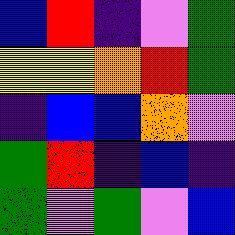[["blue", "red", "indigo", "violet", "green"], ["yellow", "yellow", "orange", "red", "green"], ["indigo", "blue", "blue", "orange", "violet"], ["green", "red", "indigo", "blue", "indigo"], ["green", "violet", "green", "violet", "blue"]]